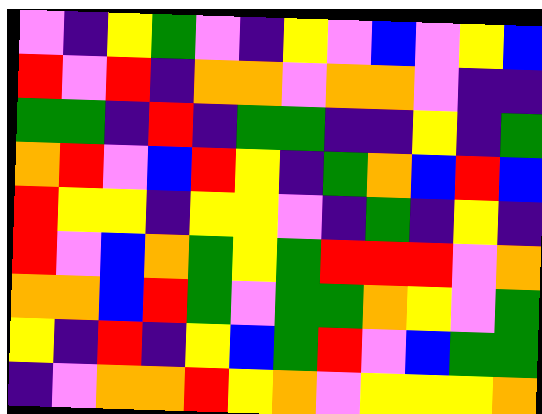[["violet", "indigo", "yellow", "green", "violet", "indigo", "yellow", "violet", "blue", "violet", "yellow", "blue"], ["red", "violet", "red", "indigo", "orange", "orange", "violet", "orange", "orange", "violet", "indigo", "indigo"], ["green", "green", "indigo", "red", "indigo", "green", "green", "indigo", "indigo", "yellow", "indigo", "green"], ["orange", "red", "violet", "blue", "red", "yellow", "indigo", "green", "orange", "blue", "red", "blue"], ["red", "yellow", "yellow", "indigo", "yellow", "yellow", "violet", "indigo", "green", "indigo", "yellow", "indigo"], ["red", "violet", "blue", "orange", "green", "yellow", "green", "red", "red", "red", "violet", "orange"], ["orange", "orange", "blue", "red", "green", "violet", "green", "green", "orange", "yellow", "violet", "green"], ["yellow", "indigo", "red", "indigo", "yellow", "blue", "green", "red", "violet", "blue", "green", "green"], ["indigo", "violet", "orange", "orange", "red", "yellow", "orange", "violet", "yellow", "yellow", "yellow", "orange"]]